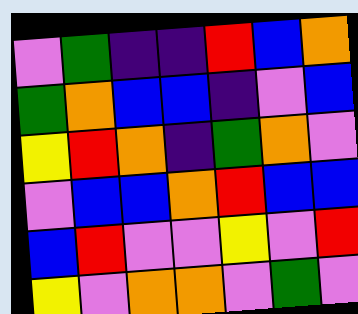[["violet", "green", "indigo", "indigo", "red", "blue", "orange"], ["green", "orange", "blue", "blue", "indigo", "violet", "blue"], ["yellow", "red", "orange", "indigo", "green", "orange", "violet"], ["violet", "blue", "blue", "orange", "red", "blue", "blue"], ["blue", "red", "violet", "violet", "yellow", "violet", "red"], ["yellow", "violet", "orange", "orange", "violet", "green", "violet"]]